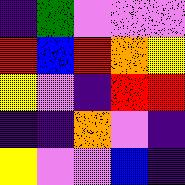[["indigo", "green", "violet", "violet", "violet"], ["red", "blue", "red", "orange", "yellow"], ["yellow", "violet", "indigo", "red", "red"], ["indigo", "indigo", "orange", "violet", "indigo"], ["yellow", "violet", "violet", "blue", "indigo"]]